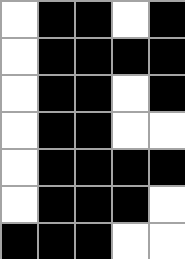[["white", "black", "black", "white", "black"], ["white", "black", "black", "black", "black"], ["white", "black", "black", "white", "black"], ["white", "black", "black", "white", "white"], ["white", "black", "black", "black", "black"], ["white", "black", "black", "black", "white"], ["black", "black", "black", "white", "white"]]